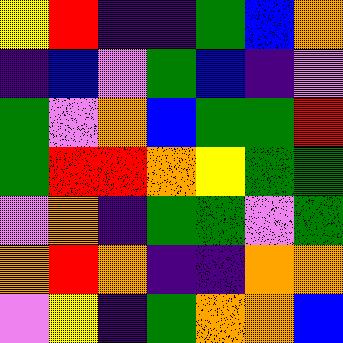[["yellow", "red", "indigo", "indigo", "green", "blue", "orange"], ["indigo", "blue", "violet", "green", "blue", "indigo", "violet"], ["green", "violet", "orange", "blue", "green", "green", "red"], ["green", "red", "red", "orange", "yellow", "green", "green"], ["violet", "orange", "indigo", "green", "green", "violet", "green"], ["orange", "red", "orange", "indigo", "indigo", "orange", "orange"], ["violet", "yellow", "indigo", "green", "orange", "orange", "blue"]]